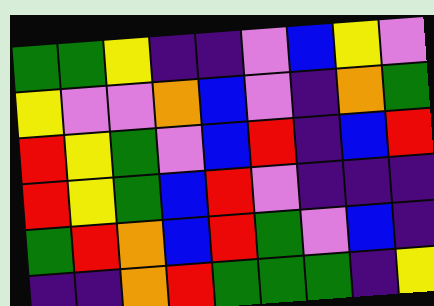[["green", "green", "yellow", "indigo", "indigo", "violet", "blue", "yellow", "violet"], ["yellow", "violet", "violet", "orange", "blue", "violet", "indigo", "orange", "green"], ["red", "yellow", "green", "violet", "blue", "red", "indigo", "blue", "red"], ["red", "yellow", "green", "blue", "red", "violet", "indigo", "indigo", "indigo"], ["green", "red", "orange", "blue", "red", "green", "violet", "blue", "indigo"], ["indigo", "indigo", "orange", "red", "green", "green", "green", "indigo", "yellow"]]